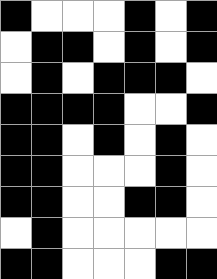[["black", "white", "white", "white", "black", "white", "black"], ["white", "black", "black", "white", "black", "white", "black"], ["white", "black", "white", "black", "black", "black", "white"], ["black", "black", "black", "black", "white", "white", "black"], ["black", "black", "white", "black", "white", "black", "white"], ["black", "black", "white", "white", "white", "black", "white"], ["black", "black", "white", "white", "black", "black", "white"], ["white", "black", "white", "white", "white", "white", "white"], ["black", "black", "white", "white", "white", "black", "black"]]